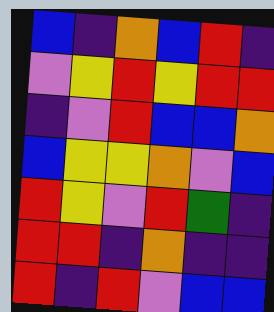[["blue", "indigo", "orange", "blue", "red", "indigo"], ["violet", "yellow", "red", "yellow", "red", "red"], ["indigo", "violet", "red", "blue", "blue", "orange"], ["blue", "yellow", "yellow", "orange", "violet", "blue"], ["red", "yellow", "violet", "red", "green", "indigo"], ["red", "red", "indigo", "orange", "indigo", "indigo"], ["red", "indigo", "red", "violet", "blue", "blue"]]